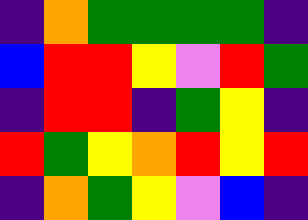[["indigo", "orange", "green", "green", "green", "green", "indigo"], ["blue", "red", "red", "yellow", "violet", "red", "green"], ["indigo", "red", "red", "indigo", "green", "yellow", "indigo"], ["red", "green", "yellow", "orange", "red", "yellow", "red"], ["indigo", "orange", "green", "yellow", "violet", "blue", "indigo"]]